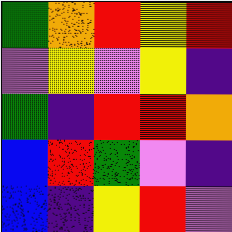[["green", "orange", "red", "yellow", "red"], ["violet", "yellow", "violet", "yellow", "indigo"], ["green", "indigo", "red", "red", "orange"], ["blue", "red", "green", "violet", "indigo"], ["blue", "indigo", "yellow", "red", "violet"]]